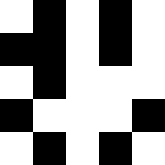[["white", "black", "white", "black", "white"], ["black", "black", "white", "black", "white"], ["white", "black", "white", "white", "white"], ["black", "white", "white", "white", "black"], ["white", "black", "white", "black", "white"]]